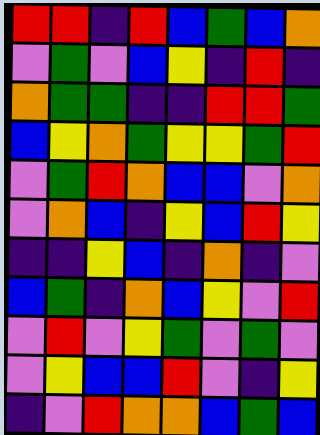[["red", "red", "indigo", "red", "blue", "green", "blue", "orange"], ["violet", "green", "violet", "blue", "yellow", "indigo", "red", "indigo"], ["orange", "green", "green", "indigo", "indigo", "red", "red", "green"], ["blue", "yellow", "orange", "green", "yellow", "yellow", "green", "red"], ["violet", "green", "red", "orange", "blue", "blue", "violet", "orange"], ["violet", "orange", "blue", "indigo", "yellow", "blue", "red", "yellow"], ["indigo", "indigo", "yellow", "blue", "indigo", "orange", "indigo", "violet"], ["blue", "green", "indigo", "orange", "blue", "yellow", "violet", "red"], ["violet", "red", "violet", "yellow", "green", "violet", "green", "violet"], ["violet", "yellow", "blue", "blue", "red", "violet", "indigo", "yellow"], ["indigo", "violet", "red", "orange", "orange", "blue", "green", "blue"]]